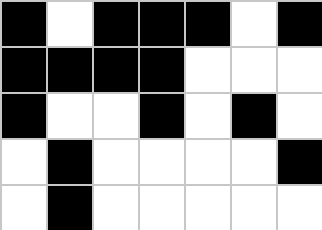[["black", "white", "black", "black", "black", "white", "black"], ["black", "black", "black", "black", "white", "white", "white"], ["black", "white", "white", "black", "white", "black", "white"], ["white", "black", "white", "white", "white", "white", "black"], ["white", "black", "white", "white", "white", "white", "white"]]